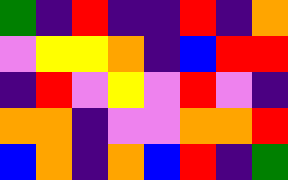[["green", "indigo", "red", "indigo", "indigo", "red", "indigo", "orange"], ["violet", "yellow", "yellow", "orange", "indigo", "blue", "red", "red"], ["indigo", "red", "violet", "yellow", "violet", "red", "violet", "indigo"], ["orange", "orange", "indigo", "violet", "violet", "orange", "orange", "red"], ["blue", "orange", "indigo", "orange", "blue", "red", "indigo", "green"]]